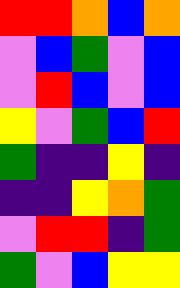[["red", "red", "orange", "blue", "orange"], ["violet", "blue", "green", "violet", "blue"], ["violet", "red", "blue", "violet", "blue"], ["yellow", "violet", "green", "blue", "red"], ["green", "indigo", "indigo", "yellow", "indigo"], ["indigo", "indigo", "yellow", "orange", "green"], ["violet", "red", "red", "indigo", "green"], ["green", "violet", "blue", "yellow", "yellow"]]